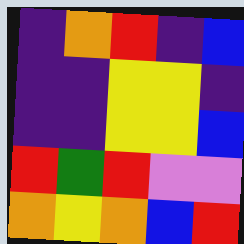[["indigo", "orange", "red", "indigo", "blue"], ["indigo", "indigo", "yellow", "yellow", "indigo"], ["indigo", "indigo", "yellow", "yellow", "blue"], ["red", "green", "red", "violet", "violet"], ["orange", "yellow", "orange", "blue", "red"]]